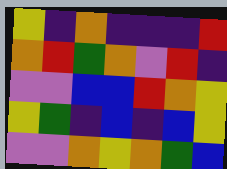[["yellow", "indigo", "orange", "indigo", "indigo", "indigo", "red"], ["orange", "red", "green", "orange", "violet", "red", "indigo"], ["violet", "violet", "blue", "blue", "red", "orange", "yellow"], ["yellow", "green", "indigo", "blue", "indigo", "blue", "yellow"], ["violet", "violet", "orange", "yellow", "orange", "green", "blue"]]